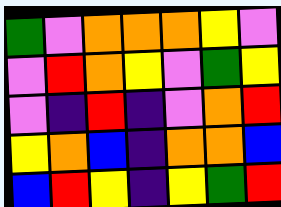[["green", "violet", "orange", "orange", "orange", "yellow", "violet"], ["violet", "red", "orange", "yellow", "violet", "green", "yellow"], ["violet", "indigo", "red", "indigo", "violet", "orange", "red"], ["yellow", "orange", "blue", "indigo", "orange", "orange", "blue"], ["blue", "red", "yellow", "indigo", "yellow", "green", "red"]]